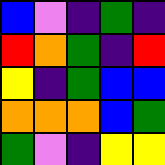[["blue", "violet", "indigo", "green", "indigo"], ["red", "orange", "green", "indigo", "red"], ["yellow", "indigo", "green", "blue", "blue"], ["orange", "orange", "orange", "blue", "green"], ["green", "violet", "indigo", "yellow", "yellow"]]